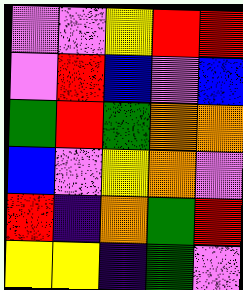[["violet", "violet", "yellow", "red", "red"], ["violet", "red", "blue", "violet", "blue"], ["green", "red", "green", "orange", "orange"], ["blue", "violet", "yellow", "orange", "violet"], ["red", "indigo", "orange", "green", "red"], ["yellow", "yellow", "indigo", "green", "violet"]]